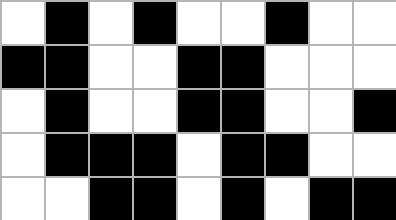[["white", "black", "white", "black", "white", "white", "black", "white", "white"], ["black", "black", "white", "white", "black", "black", "white", "white", "white"], ["white", "black", "white", "white", "black", "black", "white", "white", "black"], ["white", "black", "black", "black", "white", "black", "black", "white", "white"], ["white", "white", "black", "black", "white", "black", "white", "black", "black"]]